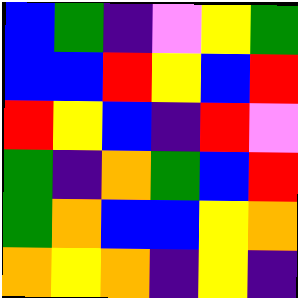[["blue", "green", "indigo", "violet", "yellow", "green"], ["blue", "blue", "red", "yellow", "blue", "red"], ["red", "yellow", "blue", "indigo", "red", "violet"], ["green", "indigo", "orange", "green", "blue", "red"], ["green", "orange", "blue", "blue", "yellow", "orange"], ["orange", "yellow", "orange", "indigo", "yellow", "indigo"]]